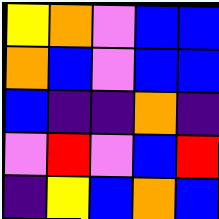[["yellow", "orange", "violet", "blue", "blue"], ["orange", "blue", "violet", "blue", "blue"], ["blue", "indigo", "indigo", "orange", "indigo"], ["violet", "red", "violet", "blue", "red"], ["indigo", "yellow", "blue", "orange", "blue"]]